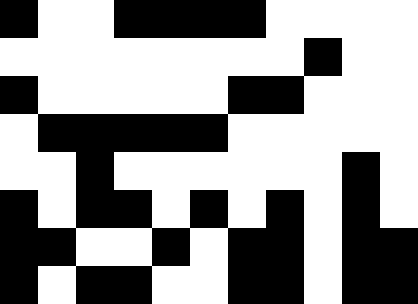[["black", "white", "white", "black", "black", "black", "black", "white", "white", "white", "white"], ["white", "white", "white", "white", "white", "white", "white", "white", "black", "white", "white"], ["black", "white", "white", "white", "white", "white", "black", "black", "white", "white", "white"], ["white", "black", "black", "black", "black", "black", "white", "white", "white", "white", "white"], ["white", "white", "black", "white", "white", "white", "white", "white", "white", "black", "white"], ["black", "white", "black", "black", "white", "black", "white", "black", "white", "black", "white"], ["black", "black", "white", "white", "black", "white", "black", "black", "white", "black", "black"], ["black", "white", "black", "black", "white", "white", "black", "black", "white", "black", "black"]]